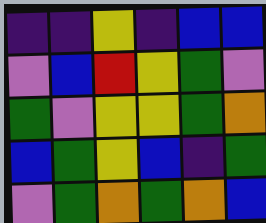[["indigo", "indigo", "yellow", "indigo", "blue", "blue"], ["violet", "blue", "red", "yellow", "green", "violet"], ["green", "violet", "yellow", "yellow", "green", "orange"], ["blue", "green", "yellow", "blue", "indigo", "green"], ["violet", "green", "orange", "green", "orange", "blue"]]